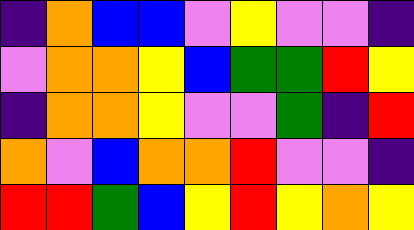[["indigo", "orange", "blue", "blue", "violet", "yellow", "violet", "violet", "indigo"], ["violet", "orange", "orange", "yellow", "blue", "green", "green", "red", "yellow"], ["indigo", "orange", "orange", "yellow", "violet", "violet", "green", "indigo", "red"], ["orange", "violet", "blue", "orange", "orange", "red", "violet", "violet", "indigo"], ["red", "red", "green", "blue", "yellow", "red", "yellow", "orange", "yellow"]]